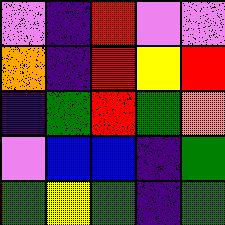[["violet", "indigo", "red", "violet", "violet"], ["orange", "indigo", "red", "yellow", "red"], ["indigo", "green", "red", "green", "orange"], ["violet", "blue", "blue", "indigo", "green"], ["green", "yellow", "green", "indigo", "green"]]